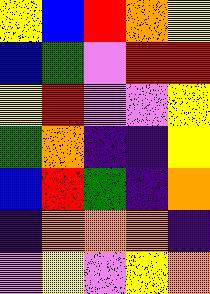[["yellow", "blue", "red", "orange", "yellow"], ["blue", "green", "violet", "red", "red"], ["yellow", "red", "violet", "violet", "yellow"], ["green", "orange", "indigo", "indigo", "yellow"], ["blue", "red", "green", "indigo", "orange"], ["indigo", "orange", "orange", "orange", "indigo"], ["violet", "yellow", "violet", "yellow", "orange"]]